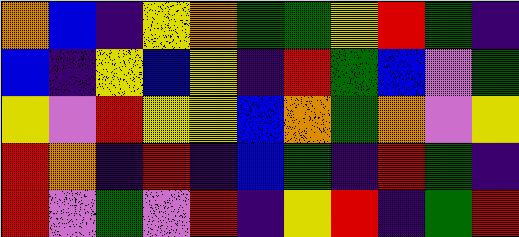[["orange", "blue", "indigo", "yellow", "orange", "green", "green", "yellow", "red", "green", "indigo"], ["blue", "indigo", "yellow", "blue", "yellow", "indigo", "red", "green", "blue", "violet", "green"], ["yellow", "violet", "red", "yellow", "yellow", "blue", "orange", "green", "orange", "violet", "yellow"], ["red", "orange", "indigo", "red", "indigo", "blue", "green", "indigo", "red", "green", "indigo"], ["red", "violet", "green", "violet", "red", "indigo", "yellow", "red", "indigo", "green", "red"]]